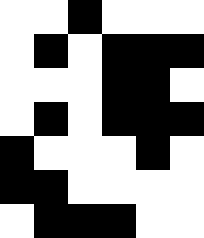[["white", "white", "black", "white", "white", "white"], ["white", "black", "white", "black", "black", "black"], ["white", "white", "white", "black", "black", "white"], ["white", "black", "white", "black", "black", "black"], ["black", "white", "white", "white", "black", "white"], ["black", "black", "white", "white", "white", "white"], ["white", "black", "black", "black", "white", "white"]]